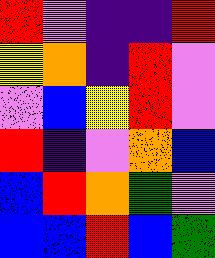[["red", "violet", "indigo", "indigo", "red"], ["yellow", "orange", "indigo", "red", "violet"], ["violet", "blue", "yellow", "red", "violet"], ["red", "indigo", "violet", "orange", "blue"], ["blue", "red", "orange", "green", "violet"], ["blue", "blue", "red", "blue", "green"]]